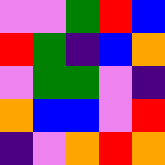[["violet", "violet", "green", "red", "blue"], ["red", "green", "indigo", "blue", "orange"], ["violet", "green", "green", "violet", "indigo"], ["orange", "blue", "blue", "violet", "red"], ["indigo", "violet", "orange", "red", "orange"]]